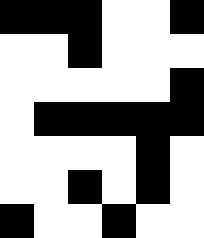[["black", "black", "black", "white", "white", "black"], ["white", "white", "black", "white", "white", "white"], ["white", "white", "white", "white", "white", "black"], ["white", "black", "black", "black", "black", "black"], ["white", "white", "white", "white", "black", "white"], ["white", "white", "black", "white", "black", "white"], ["black", "white", "white", "black", "white", "white"]]